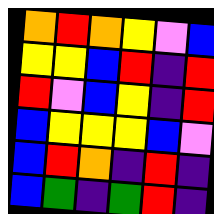[["orange", "red", "orange", "yellow", "violet", "blue"], ["yellow", "yellow", "blue", "red", "indigo", "red"], ["red", "violet", "blue", "yellow", "indigo", "red"], ["blue", "yellow", "yellow", "yellow", "blue", "violet"], ["blue", "red", "orange", "indigo", "red", "indigo"], ["blue", "green", "indigo", "green", "red", "indigo"]]